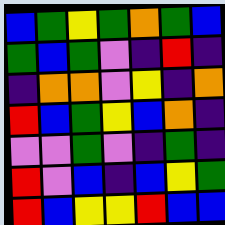[["blue", "green", "yellow", "green", "orange", "green", "blue"], ["green", "blue", "green", "violet", "indigo", "red", "indigo"], ["indigo", "orange", "orange", "violet", "yellow", "indigo", "orange"], ["red", "blue", "green", "yellow", "blue", "orange", "indigo"], ["violet", "violet", "green", "violet", "indigo", "green", "indigo"], ["red", "violet", "blue", "indigo", "blue", "yellow", "green"], ["red", "blue", "yellow", "yellow", "red", "blue", "blue"]]